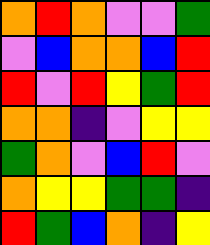[["orange", "red", "orange", "violet", "violet", "green"], ["violet", "blue", "orange", "orange", "blue", "red"], ["red", "violet", "red", "yellow", "green", "red"], ["orange", "orange", "indigo", "violet", "yellow", "yellow"], ["green", "orange", "violet", "blue", "red", "violet"], ["orange", "yellow", "yellow", "green", "green", "indigo"], ["red", "green", "blue", "orange", "indigo", "yellow"]]